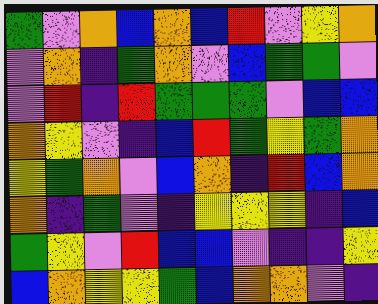[["green", "violet", "orange", "blue", "orange", "blue", "red", "violet", "yellow", "orange"], ["violet", "orange", "indigo", "green", "orange", "violet", "blue", "green", "green", "violet"], ["violet", "red", "indigo", "red", "green", "green", "green", "violet", "blue", "blue"], ["orange", "yellow", "violet", "indigo", "blue", "red", "green", "yellow", "green", "orange"], ["yellow", "green", "orange", "violet", "blue", "orange", "indigo", "red", "blue", "orange"], ["orange", "indigo", "green", "violet", "indigo", "yellow", "yellow", "yellow", "indigo", "blue"], ["green", "yellow", "violet", "red", "blue", "blue", "violet", "indigo", "indigo", "yellow"], ["blue", "orange", "yellow", "yellow", "green", "blue", "orange", "orange", "violet", "indigo"]]